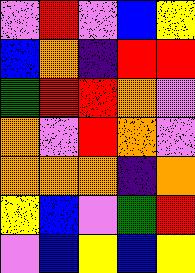[["violet", "red", "violet", "blue", "yellow"], ["blue", "orange", "indigo", "red", "red"], ["green", "red", "red", "orange", "violet"], ["orange", "violet", "red", "orange", "violet"], ["orange", "orange", "orange", "indigo", "orange"], ["yellow", "blue", "violet", "green", "red"], ["violet", "blue", "yellow", "blue", "yellow"]]